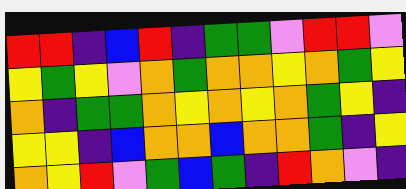[["red", "red", "indigo", "blue", "red", "indigo", "green", "green", "violet", "red", "red", "violet"], ["yellow", "green", "yellow", "violet", "orange", "green", "orange", "orange", "yellow", "orange", "green", "yellow"], ["orange", "indigo", "green", "green", "orange", "yellow", "orange", "yellow", "orange", "green", "yellow", "indigo"], ["yellow", "yellow", "indigo", "blue", "orange", "orange", "blue", "orange", "orange", "green", "indigo", "yellow"], ["orange", "yellow", "red", "violet", "green", "blue", "green", "indigo", "red", "orange", "violet", "indigo"]]